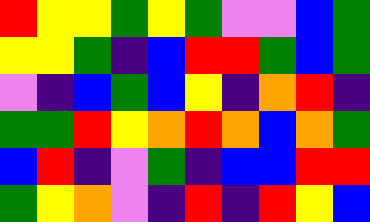[["red", "yellow", "yellow", "green", "yellow", "green", "violet", "violet", "blue", "green"], ["yellow", "yellow", "green", "indigo", "blue", "red", "red", "green", "blue", "green"], ["violet", "indigo", "blue", "green", "blue", "yellow", "indigo", "orange", "red", "indigo"], ["green", "green", "red", "yellow", "orange", "red", "orange", "blue", "orange", "green"], ["blue", "red", "indigo", "violet", "green", "indigo", "blue", "blue", "red", "red"], ["green", "yellow", "orange", "violet", "indigo", "red", "indigo", "red", "yellow", "blue"]]